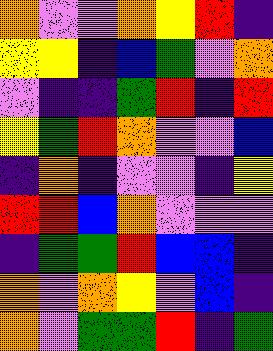[["orange", "violet", "violet", "orange", "yellow", "red", "indigo"], ["yellow", "yellow", "indigo", "blue", "green", "violet", "orange"], ["violet", "indigo", "indigo", "green", "red", "indigo", "red"], ["yellow", "green", "red", "orange", "violet", "violet", "blue"], ["indigo", "orange", "indigo", "violet", "violet", "indigo", "yellow"], ["red", "red", "blue", "orange", "violet", "violet", "violet"], ["indigo", "green", "green", "red", "blue", "blue", "indigo"], ["orange", "violet", "orange", "yellow", "violet", "blue", "indigo"], ["orange", "violet", "green", "green", "red", "indigo", "green"]]